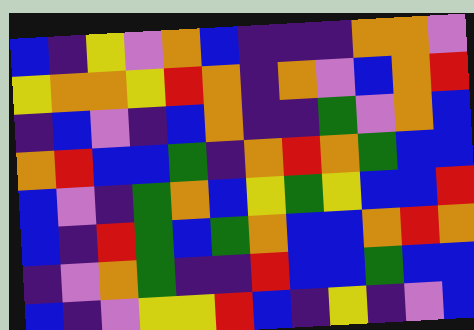[["blue", "indigo", "yellow", "violet", "orange", "blue", "indigo", "indigo", "indigo", "orange", "orange", "violet"], ["yellow", "orange", "orange", "yellow", "red", "orange", "indigo", "orange", "violet", "blue", "orange", "red"], ["indigo", "blue", "violet", "indigo", "blue", "orange", "indigo", "indigo", "green", "violet", "orange", "blue"], ["orange", "red", "blue", "blue", "green", "indigo", "orange", "red", "orange", "green", "blue", "blue"], ["blue", "violet", "indigo", "green", "orange", "blue", "yellow", "green", "yellow", "blue", "blue", "red"], ["blue", "indigo", "red", "green", "blue", "green", "orange", "blue", "blue", "orange", "red", "orange"], ["indigo", "violet", "orange", "green", "indigo", "indigo", "red", "blue", "blue", "green", "blue", "blue"], ["blue", "indigo", "violet", "yellow", "yellow", "red", "blue", "indigo", "yellow", "indigo", "violet", "blue"]]